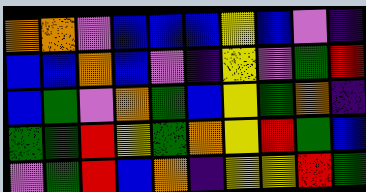[["orange", "orange", "violet", "blue", "blue", "blue", "yellow", "blue", "violet", "indigo"], ["blue", "blue", "orange", "blue", "violet", "indigo", "yellow", "violet", "green", "red"], ["blue", "green", "violet", "orange", "green", "blue", "yellow", "green", "orange", "indigo"], ["green", "green", "red", "yellow", "green", "orange", "yellow", "red", "green", "blue"], ["violet", "green", "red", "blue", "orange", "indigo", "yellow", "yellow", "red", "green"]]